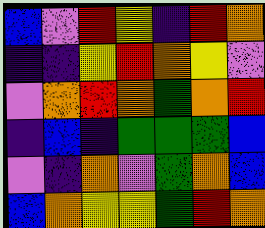[["blue", "violet", "red", "yellow", "indigo", "red", "orange"], ["indigo", "indigo", "yellow", "red", "orange", "yellow", "violet"], ["violet", "orange", "red", "orange", "green", "orange", "red"], ["indigo", "blue", "indigo", "green", "green", "green", "blue"], ["violet", "indigo", "orange", "violet", "green", "orange", "blue"], ["blue", "orange", "yellow", "yellow", "green", "red", "orange"]]